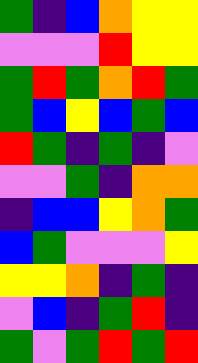[["green", "indigo", "blue", "orange", "yellow", "yellow"], ["violet", "violet", "violet", "red", "yellow", "yellow"], ["green", "red", "green", "orange", "red", "green"], ["green", "blue", "yellow", "blue", "green", "blue"], ["red", "green", "indigo", "green", "indigo", "violet"], ["violet", "violet", "green", "indigo", "orange", "orange"], ["indigo", "blue", "blue", "yellow", "orange", "green"], ["blue", "green", "violet", "violet", "violet", "yellow"], ["yellow", "yellow", "orange", "indigo", "green", "indigo"], ["violet", "blue", "indigo", "green", "red", "indigo"], ["green", "violet", "green", "red", "green", "red"]]